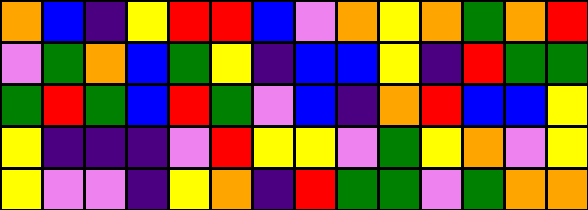[["orange", "blue", "indigo", "yellow", "red", "red", "blue", "violet", "orange", "yellow", "orange", "green", "orange", "red"], ["violet", "green", "orange", "blue", "green", "yellow", "indigo", "blue", "blue", "yellow", "indigo", "red", "green", "green"], ["green", "red", "green", "blue", "red", "green", "violet", "blue", "indigo", "orange", "red", "blue", "blue", "yellow"], ["yellow", "indigo", "indigo", "indigo", "violet", "red", "yellow", "yellow", "violet", "green", "yellow", "orange", "violet", "yellow"], ["yellow", "violet", "violet", "indigo", "yellow", "orange", "indigo", "red", "green", "green", "violet", "green", "orange", "orange"]]